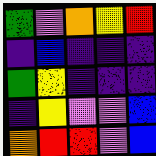[["green", "violet", "orange", "yellow", "red"], ["indigo", "blue", "indigo", "indigo", "indigo"], ["green", "yellow", "indigo", "indigo", "indigo"], ["indigo", "yellow", "violet", "violet", "blue"], ["orange", "red", "red", "violet", "blue"]]